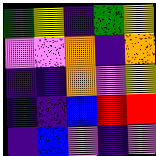[["green", "yellow", "indigo", "green", "yellow"], ["violet", "violet", "orange", "indigo", "orange"], ["indigo", "indigo", "orange", "violet", "yellow"], ["indigo", "indigo", "blue", "red", "red"], ["indigo", "blue", "violet", "indigo", "violet"]]